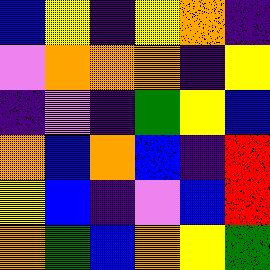[["blue", "yellow", "indigo", "yellow", "orange", "indigo"], ["violet", "orange", "orange", "orange", "indigo", "yellow"], ["indigo", "violet", "indigo", "green", "yellow", "blue"], ["orange", "blue", "orange", "blue", "indigo", "red"], ["yellow", "blue", "indigo", "violet", "blue", "red"], ["orange", "green", "blue", "orange", "yellow", "green"]]